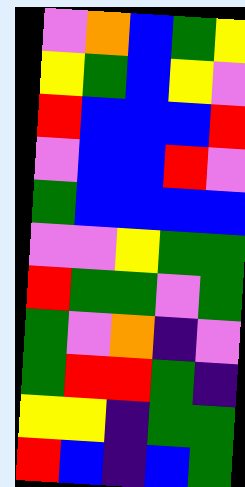[["violet", "orange", "blue", "green", "yellow"], ["yellow", "green", "blue", "yellow", "violet"], ["red", "blue", "blue", "blue", "red"], ["violet", "blue", "blue", "red", "violet"], ["green", "blue", "blue", "blue", "blue"], ["violet", "violet", "yellow", "green", "green"], ["red", "green", "green", "violet", "green"], ["green", "violet", "orange", "indigo", "violet"], ["green", "red", "red", "green", "indigo"], ["yellow", "yellow", "indigo", "green", "green"], ["red", "blue", "indigo", "blue", "green"]]